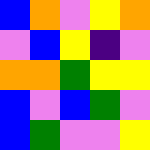[["blue", "orange", "violet", "yellow", "orange"], ["violet", "blue", "yellow", "indigo", "violet"], ["orange", "orange", "green", "yellow", "yellow"], ["blue", "violet", "blue", "green", "violet"], ["blue", "green", "violet", "violet", "yellow"]]